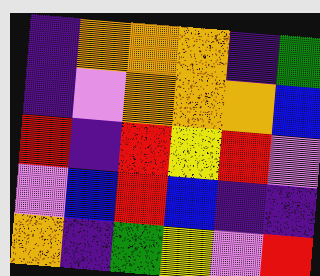[["indigo", "orange", "orange", "orange", "indigo", "green"], ["indigo", "violet", "orange", "orange", "orange", "blue"], ["red", "indigo", "red", "yellow", "red", "violet"], ["violet", "blue", "red", "blue", "indigo", "indigo"], ["orange", "indigo", "green", "yellow", "violet", "red"]]